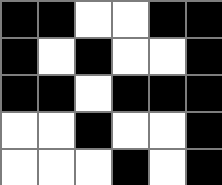[["black", "black", "white", "white", "black", "black"], ["black", "white", "black", "white", "white", "black"], ["black", "black", "white", "black", "black", "black"], ["white", "white", "black", "white", "white", "black"], ["white", "white", "white", "black", "white", "black"]]